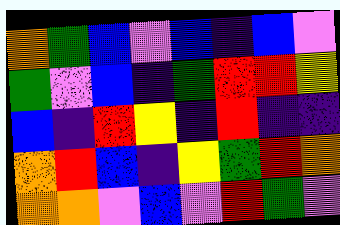[["orange", "green", "blue", "violet", "blue", "indigo", "blue", "violet"], ["green", "violet", "blue", "indigo", "green", "red", "red", "yellow"], ["blue", "indigo", "red", "yellow", "indigo", "red", "indigo", "indigo"], ["orange", "red", "blue", "indigo", "yellow", "green", "red", "orange"], ["orange", "orange", "violet", "blue", "violet", "red", "green", "violet"]]